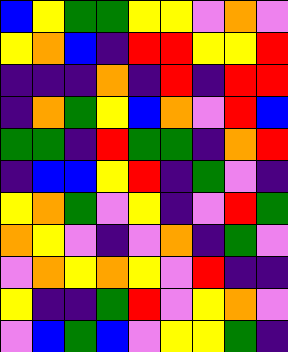[["blue", "yellow", "green", "green", "yellow", "yellow", "violet", "orange", "violet"], ["yellow", "orange", "blue", "indigo", "red", "red", "yellow", "yellow", "red"], ["indigo", "indigo", "indigo", "orange", "indigo", "red", "indigo", "red", "red"], ["indigo", "orange", "green", "yellow", "blue", "orange", "violet", "red", "blue"], ["green", "green", "indigo", "red", "green", "green", "indigo", "orange", "red"], ["indigo", "blue", "blue", "yellow", "red", "indigo", "green", "violet", "indigo"], ["yellow", "orange", "green", "violet", "yellow", "indigo", "violet", "red", "green"], ["orange", "yellow", "violet", "indigo", "violet", "orange", "indigo", "green", "violet"], ["violet", "orange", "yellow", "orange", "yellow", "violet", "red", "indigo", "indigo"], ["yellow", "indigo", "indigo", "green", "red", "violet", "yellow", "orange", "violet"], ["violet", "blue", "green", "blue", "violet", "yellow", "yellow", "green", "indigo"]]